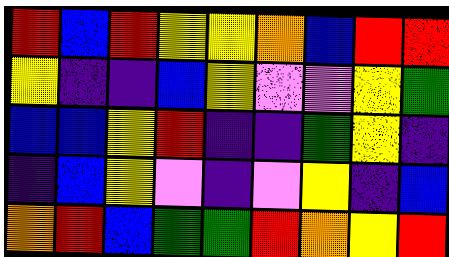[["red", "blue", "red", "yellow", "yellow", "orange", "blue", "red", "red"], ["yellow", "indigo", "indigo", "blue", "yellow", "violet", "violet", "yellow", "green"], ["blue", "blue", "yellow", "red", "indigo", "indigo", "green", "yellow", "indigo"], ["indigo", "blue", "yellow", "violet", "indigo", "violet", "yellow", "indigo", "blue"], ["orange", "red", "blue", "green", "green", "red", "orange", "yellow", "red"]]